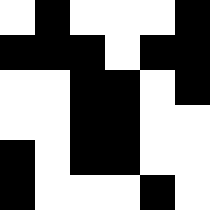[["white", "black", "white", "white", "white", "black"], ["black", "black", "black", "white", "black", "black"], ["white", "white", "black", "black", "white", "black"], ["white", "white", "black", "black", "white", "white"], ["black", "white", "black", "black", "white", "white"], ["black", "white", "white", "white", "black", "white"]]